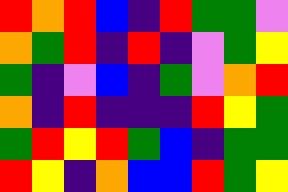[["red", "orange", "red", "blue", "indigo", "red", "green", "green", "violet"], ["orange", "green", "red", "indigo", "red", "indigo", "violet", "green", "yellow"], ["green", "indigo", "violet", "blue", "indigo", "green", "violet", "orange", "red"], ["orange", "indigo", "red", "indigo", "indigo", "indigo", "red", "yellow", "green"], ["green", "red", "yellow", "red", "green", "blue", "indigo", "green", "green"], ["red", "yellow", "indigo", "orange", "blue", "blue", "red", "green", "yellow"]]